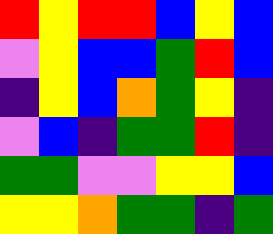[["red", "yellow", "red", "red", "blue", "yellow", "blue"], ["violet", "yellow", "blue", "blue", "green", "red", "blue"], ["indigo", "yellow", "blue", "orange", "green", "yellow", "indigo"], ["violet", "blue", "indigo", "green", "green", "red", "indigo"], ["green", "green", "violet", "violet", "yellow", "yellow", "blue"], ["yellow", "yellow", "orange", "green", "green", "indigo", "green"]]